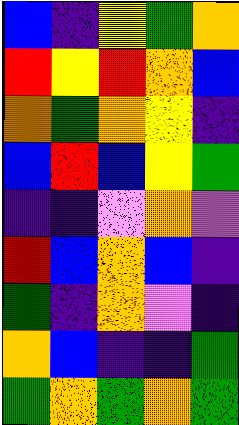[["blue", "indigo", "yellow", "green", "orange"], ["red", "yellow", "red", "orange", "blue"], ["orange", "green", "orange", "yellow", "indigo"], ["blue", "red", "blue", "yellow", "green"], ["indigo", "indigo", "violet", "orange", "violet"], ["red", "blue", "orange", "blue", "indigo"], ["green", "indigo", "orange", "violet", "indigo"], ["orange", "blue", "indigo", "indigo", "green"], ["green", "orange", "green", "orange", "green"]]